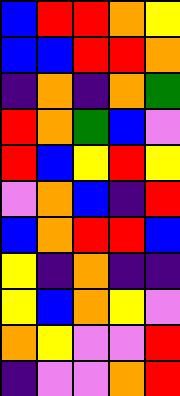[["blue", "red", "red", "orange", "yellow"], ["blue", "blue", "red", "red", "orange"], ["indigo", "orange", "indigo", "orange", "green"], ["red", "orange", "green", "blue", "violet"], ["red", "blue", "yellow", "red", "yellow"], ["violet", "orange", "blue", "indigo", "red"], ["blue", "orange", "red", "red", "blue"], ["yellow", "indigo", "orange", "indigo", "indigo"], ["yellow", "blue", "orange", "yellow", "violet"], ["orange", "yellow", "violet", "violet", "red"], ["indigo", "violet", "violet", "orange", "red"]]